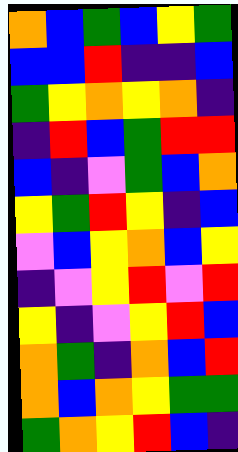[["orange", "blue", "green", "blue", "yellow", "green"], ["blue", "blue", "red", "indigo", "indigo", "blue"], ["green", "yellow", "orange", "yellow", "orange", "indigo"], ["indigo", "red", "blue", "green", "red", "red"], ["blue", "indigo", "violet", "green", "blue", "orange"], ["yellow", "green", "red", "yellow", "indigo", "blue"], ["violet", "blue", "yellow", "orange", "blue", "yellow"], ["indigo", "violet", "yellow", "red", "violet", "red"], ["yellow", "indigo", "violet", "yellow", "red", "blue"], ["orange", "green", "indigo", "orange", "blue", "red"], ["orange", "blue", "orange", "yellow", "green", "green"], ["green", "orange", "yellow", "red", "blue", "indigo"]]